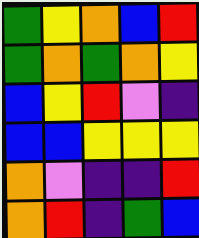[["green", "yellow", "orange", "blue", "red"], ["green", "orange", "green", "orange", "yellow"], ["blue", "yellow", "red", "violet", "indigo"], ["blue", "blue", "yellow", "yellow", "yellow"], ["orange", "violet", "indigo", "indigo", "red"], ["orange", "red", "indigo", "green", "blue"]]